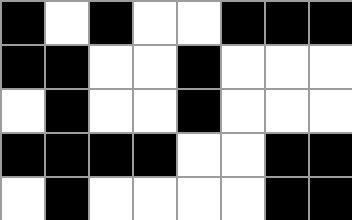[["black", "white", "black", "white", "white", "black", "black", "black"], ["black", "black", "white", "white", "black", "white", "white", "white"], ["white", "black", "white", "white", "black", "white", "white", "white"], ["black", "black", "black", "black", "white", "white", "black", "black"], ["white", "black", "white", "white", "white", "white", "black", "black"]]